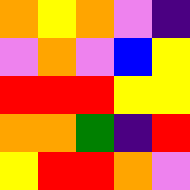[["orange", "yellow", "orange", "violet", "indigo"], ["violet", "orange", "violet", "blue", "yellow"], ["red", "red", "red", "yellow", "yellow"], ["orange", "orange", "green", "indigo", "red"], ["yellow", "red", "red", "orange", "violet"]]